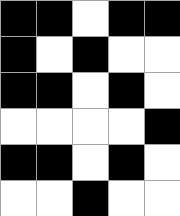[["black", "black", "white", "black", "black"], ["black", "white", "black", "white", "white"], ["black", "black", "white", "black", "white"], ["white", "white", "white", "white", "black"], ["black", "black", "white", "black", "white"], ["white", "white", "black", "white", "white"]]